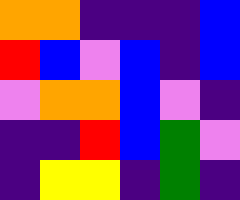[["orange", "orange", "indigo", "indigo", "indigo", "blue"], ["red", "blue", "violet", "blue", "indigo", "blue"], ["violet", "orange", "orange", "blue", "violet", "indigo"], ["indigo", "indigo", "red", "blue", "green", "violet"], ["indigo", "yellow", "yellow", "indigo", "green", "indigo"]]